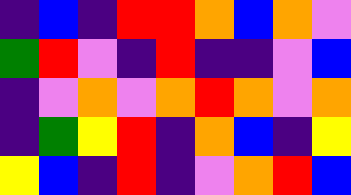[["indigo", "blue", "indigo", "red", "red", "orange", "blue", "orange", "violet"], ["green", "red", "violet", "indigo", "red", "indigo", "indigo", "violet", "blue"], ["indigo", "violet", "orange", "violet", "orange", "red", "orange", "violet", "orange"], ["indigo", "green", "yellow", "red", "indigo", "orange", "blue", "indigo", "yellow"], ["yellow", "blue", "indigo", "red", "indigo", "violet", "orange", "red", "blue"]]